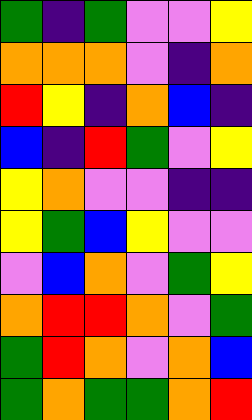[["green", "indigo", "green", "violet", "violet", "yellow"], ["orange", "orange", "orange", "violet", "indigo", "orange"], ["red", "yellow", "indigo", "orange", "blue", "indigo"], ["blue", "indigo", "red", "green", "violet", "yellow"], ["yellow", "orange", "violet", "violet", "indigo", "indigo"], ["yellow", "green", "blue", "yellow", "violet", "violet"], ["violet", "blue", "orange", "violet", "green", "yellow"], ["orange", "red", "red", "orange", "violet", "green"], ["green", "red", "orange", "violet", "orange", "blue"], ["green", "orange", "green", "green", "orange", "red"]]